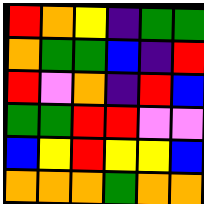[["red", "orange", "yellow", "indigo", "green", "green"], ["orange", "green", "green", "blue", "indigo", "red"], ["red", "violet", "orange", "indigo", "red", "blue"], ["green", "green", "red", "red", "violet", "violet"], ["blue", "yellow", "red", "yellow", "yellow", "blue"], ["orange", "orange", "orange", "green", "orange", "orange"]]